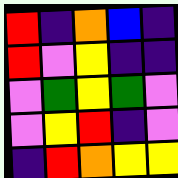[["red", "indigo", "orange", "blue", "indigo"], ["red", "violet", "yellow", "indigo", "indigo"], ["violet", "green", "yellow", "green", "violet"], ["violet", "yellow", "red", "indigo", "violet"], ["indigo", "red", "orange", "yellow", "yellow"]]